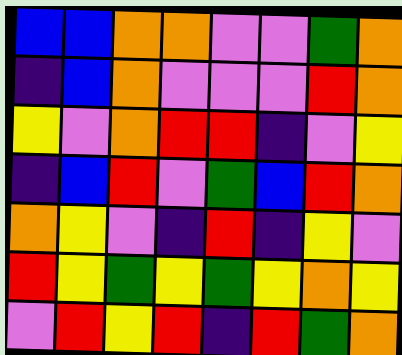[["blue", "blue", "orange", "orange", "violet", "violet", "green", "orange"], ["indigo", "blue", "orange", "violet", "violet", "violet", "red", "orange"], ["yellow", "violet", "orange", "red", "red", "indigo", "violet", "yellow"], ["indigo", "blue", "red", "violet", "green", "blue", "red", "orange"], ["orange", "yellow", "violet", "indigo", "red", "indigo", "yellow", "violet"], ["red", "yellow", "green", "yellow", "green", "yellow", "orange", "yellow"], ["violet", "red", "yellow", "red", "indigo", "red", "green", "orange"]]